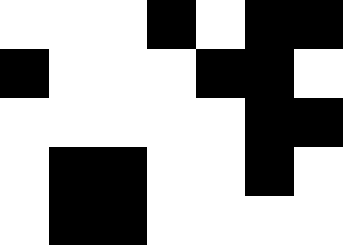[["white", "white", "white", "black", "white", "black", "black"], ["black", "white", "white", "white", "black", "black", "white"], ["white", "white", "white", "white", "white", "black", "black"], ["white", "black", "black", "white", "white", "black", "white"], ["white", "black", "black", "white", "white", "white", "white"]]